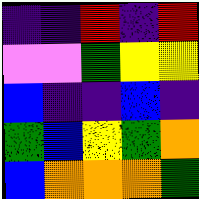[["indigo", "indigo", "red", "indigo", "red"], ["violet", "violet", "green", "yellow", "yellow"], ["blue", "indigo", "indigo", "blue", "indigo"], ["green", "blue", "yellow", "green", "orange"], ["blue", "orange", "orange", "orange", "green"]]